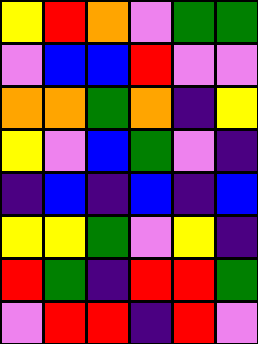[["yellow", "red", "orange", "violet", "green", "green"], ["violet", "blue", "blue", "red", "violet", "violet"], ["orange", "orange", "green", "orange", "indigo", "yellow"], ["yellow", "violet", "blue", "green", "violet", "indigo"], ["indigo", "blue", "indigo", "blue", "indigo", "blue"], ["yellow", "yellow", "green", "violet", "yellow", "indigo"], ["red", "green", "indigo", "red", "red", "green"], ["violet", "red", "red", "indigo", "red", "violet"]]